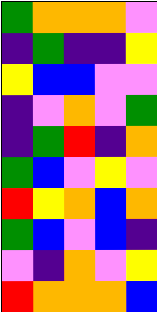[["green", "orange", "orange", "orange", "violet"], ["indigo", "green", "indigo", "indigo", "yellow"], ["yellow", "blue", "blue", "violet", "violet"], ["indigo", "violet", "orange", "violet", "green"], ["indigo", "green", "red", "indigo", "orange"], ["green", "blue", "violet", "yellow", "violet"], ["red", "yellow", "orange", "blue", "orange"], ["green", "blue", "violet", "blue", "indigo"], ["violet", "indigo", "orange", "violet", "yellow"], ["red", "orange", "orange", "orange", "blue"]]